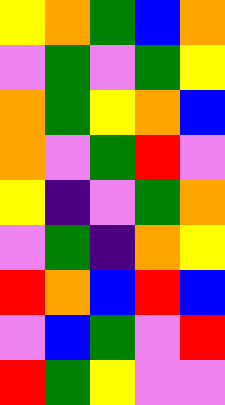[["yellow", "orange", "green", "blue", "orange"], ["violet", "green", "violet", "green", "yellow"], ["orange", "green", "yellow", "orange", "blue"], ["orange", "violet", "green", "red", "violet"], ["yellow", "indigo", "violet", "green", "orange"], ["violet", "green", "indigo", "orange", "yellow"], ["red", "orange", "blue", "red", "blue"], ["violet", "blue", "green", "violet", "red"], ["red", "green", "yellow", "violet", "violet"]]